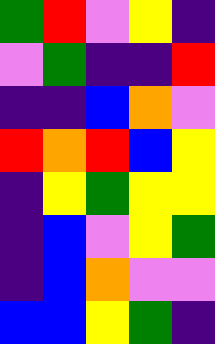[["green", "red", "violet", "yellow", "indigo"], ["violet", "green", "indigo", "indigo", "red"], ["indigo", "indigo", "blue", "orange", "violet"], ["red", "orange", "red", "blue", "yellow"], ["indigo", "yellow", "green", "yellow", "yellow"], ["indigo", "blue", "violet", "yellow", "green"], ["indigo", "blue", "orange", "violet", "violet"], ["blue", "blue", "yellow", "green", "indigo"]]